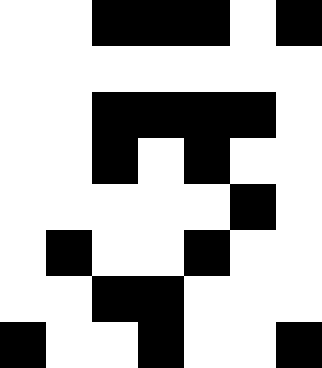[["white", "white", "black", "black", "black", "white", "black"], ["white", "white", "white", "white", "white", "white", "white"], ["white", "white", "black", "black", "black", "black", "white"], ["white", "white", "black", "white", "black", "white", "white"], ["white", "white", "white", "white", "white", "black", "white"], ["white", "black", "white", "white", "black", "white", "white"], ["white", "white", "black", "black", "white", "white", "white"], ["black", "white", "white", "black", "white", "white", "black"]]